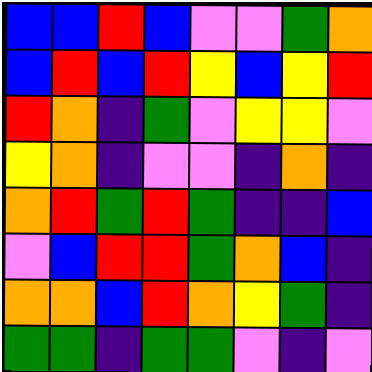[["blue", "blue", "red", "blue", "violet", "violet", "green", "orange"], ["blue", "red", "blue", "red", "yellow", "blue", "yellow", "red"], ["red", "orange", "indigo", "green", "violet", "yellow", "yellow", "violet"], ["yellow", "orange", "indigo", "violet", "violet", "indigo", "orange", "indigo"], ["orange", "red", "green", "red", "green", "indigo", "indigo", "blue"], ["violet", "blue", "red", "red", "green", "orange", "blue", "indigo"], ["orange", "orange", "blue", "red", "orange", "yellow", "green", "indigo"], ["green", "green", "indigo", "green", "green", "violet", "indigo", "violet"]]